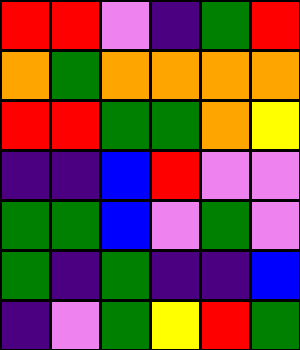[["red", "red", "violet", "indigo", "green", "red"], ["orange", "green", "orange", "orange", "orange", "orange"], ["red", "red", "green", "green", "orange", "yellow"], ["indigo", "indigo", "blue", "red", "violet", "violet"], ["green", "green", "blue", "violet", "green", "violet"], ["green", "indigo", "green", "indigo", "indigo", "blue"], ["indigo", "violet", "green", "yellow", "red", "green"]]